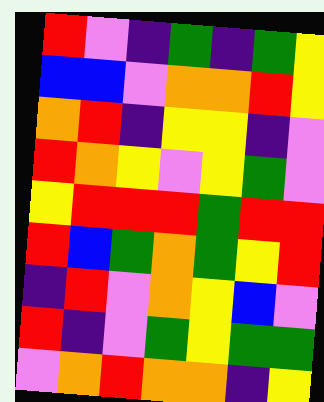[["red", "violet", "indigo", "green", "indigo", "green", "yellow"], ["blue", "blue", "violet", "orange", "orange", "red", "yellow"], ["orange", "red", "indigo", "yellow", "yellow", "indigo", "violet"], ["red", "orange", "yellow", "violet", "yellow", "green", "violet"], ["yellow", "red", "red", "red", "green", "red", "red"], ["red", "blue", "green", "orange", "green", "yellow", "red"], ["indigo", "red", "violet", "orange", "yellow", "blue", "violet"], ["red", "indigo", "violet", "green", "yellow", "green", "green"], ["violet", "orange", "red", "orange", "orange", "indigo", "yellow"]]